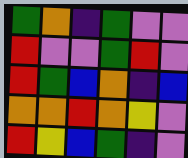[["green", "orange", "indigo", "green", "violet", "violet"], ["red", "violet", "violet", "green", "red", "violet"], ["red", "green", "blue", "orange", "indigo", "blue"], ["orange", "orange", "red", "orange", "yellow", "violet"], ["red", "yellow", "blue", "green", "indigo", "violet"]]